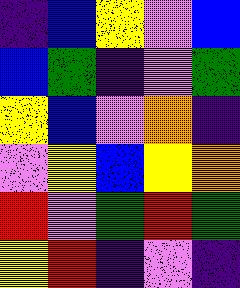[["indigo", "blue", "yellow", "violet", "blue"], ["blue", "green", "indigo", "violet", "green"], ["yellow", "blue", "violet", "orange", "indigo"], ["violet", "yellow", "blue", "yellow", "orange"], ["red", "violet", "green", "red", "green"], ["yellow", "red", "indigo", "violet", "indigo"]]